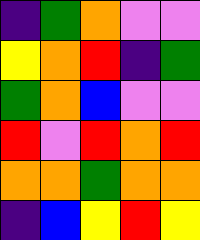[["indigo", "green", "orange", "violet", "violet"], ["yellow", "orange", "red", "indigo", "green"], ["green", "orange", "blue", "violet", "violet"], ["red", "violet", "red", "orange", "red"], ["orange", "orange", "green", "orange", "orange"], ["indigo", "blue", "yellow", "red", "yellow"]]